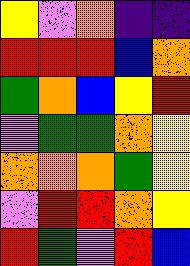[["yellow", "violet", "orange", "indigo", "indigo"], ["red", "red", "red", "blue", "orange"], ["green", "orange", "blue", "yellow", "red"], ["violet", "green", "green", "orange", "yellow"], ["orange", "orange", "orange", "green", "yellow"], ["violet", "red", "red", "orange", "yellow"], ["red", "green", "violet", "red", "blue"]]